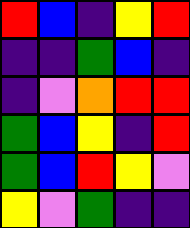[["red", "blue", "indigo", "yellow", "red"], ["indigo", "indigo", "green", "blue", "indigo"], ["indigo", "violet", "orange", "red", "red"], ["green", "blue", "yellow", "indigo", "red"], ["green", "blue", "red", "yellow", "violet"], ["yellow", "violet", "green", "indigo", "indigo"]]